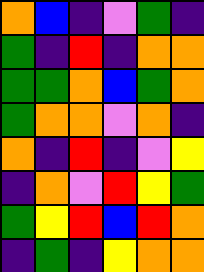[["orange", "blue", "indigo", "violet", "green", "indigo"], ["green", "indigo", "red", "indigo", "orange", "orange"], ["green", "green", "orange", "blue", "green", "orange"], ["green", "orange", "orange", "violet", "orange", "indigo"], ["orange", "indigo", "red", "indigo", "violet", "yellow"], ["indigo", "orange", "violet", "red", "yellow", "green"], ["green", "yellow", "red", "blue", "red", "orange"], ["indigo", "green", "indigo", "yellow", "orange", "orange"]]